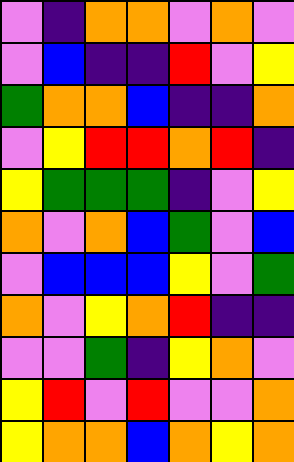[["violet", "indigo", "orange", "orange", "violet", "orange", "violet"], ["violet", "blue", "indigo", "indigo", "red", "violet", "yellow"], ["green", "orange", "orange", "blue", "indigo", "indigo", "orange"], ["violet", "yellow", "red", "red", "orange", "red", "indigo"], ["yellow", "green", "green", "green", "indigo", "violet", "yellow"], ["orange", "violet", "orange", "blue", "green", "violet", "blue"], ["violet", "blue", "blue", "blue", "yellow", "violet", "green"], ["orange", "violet", "yellow", "orange", "red", "indigo", "indigo"], ["violet", "violet", "green", "indigo", "yellow", "orange", "violet"], ["yellow", "red", "violet", "red", "violet", "violet", "orange"], ["yellow", "orange", "orange", "blue", "orange", "yellow", "orange"]]